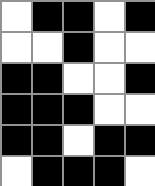[["white", "black", "black", "white", "black"], ["white", "white", "black", "white", "white"], ["black", "black", "white", "white", "black"], ["black", "black", "black", "white", "white"], ["black", "black", "white", "black", "black"], ["white", "black", "black", "black", "white"]]